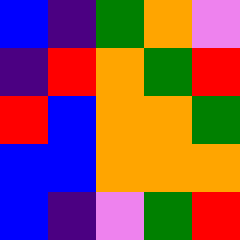[["blue", "indigo", "green", "orange", "violet"], ["indigo", "red", "orange", "green", "red"], ["red", "blue", "orange", "orange", "green"], ["blue", "blue", "orange", "orange", "orange"], ["blue", "indigo", "violet", "green", "red"]]